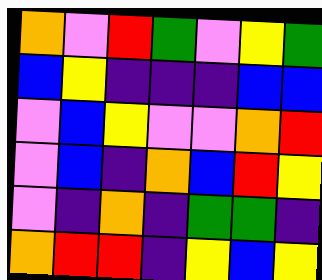[["orange", "violet", "red", "green", "violet", "yellow", "green"], ["blue", "yellow", "indigo", "indigo", "indigo", "blue", "blue"], ["violet", "blue", "yellow", "violet", "violet", "orange", "red"], ["violet", "blue", "indigo", "orange", "blue", "red", "yellow"], ["violet", "indigo", "orange", "indigo", "green", "green", "indigo"], ["orange", "red", "red", "indigo", "yellow", "blue", "yellow"]]